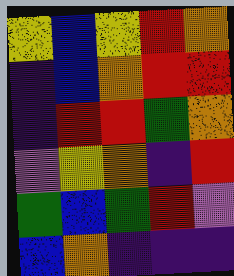[["yellow", "blue", "yellow", "red", "orange"], ["indigo", "blue", "orange", "red", "red"], ["indigo", "red", "red", "green", "orange"], ["violet", "yellow", "orange", "indigo", "red"], ["green", "blue", "green", "red", "violet"], ["blue", "orange", "indigo", "indigo", "indigo"]]